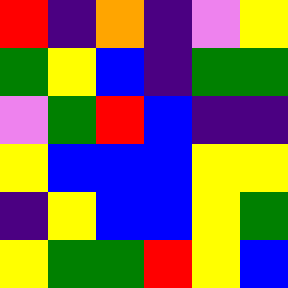[["red", "indigo", "orange", "indigo", "violet", "yellow"], ["green", "yellow", "blue", "indigo", "green", "green"], ["violet", "green", "red", "blue", "indigo", "indigo"], ["yellow", "blue", "blue", "blue", "yellow", "yellow"], ["indigo", "yellow", "blue", "blue", "yellow", "green"], ["yellow", "green", "green", "red", "yellow", "blue"]]